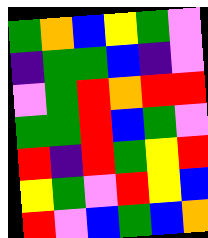[["green", "orange", "blue", "yellow", "green", "violet"], ["indigo", "green", "green", "blue", "indigo", "violet"], ["violet", "green", "red", "orange", "red", "red"], ["green", "green", "red", "blue", "green", "violet"], ["red", "indigo", "red", "green", "yellow", "red"], ["yellow", "green", "violet", "red", "yellow", "blue"], ["red", "violet", "blue", "green", "blue", "orange"]]